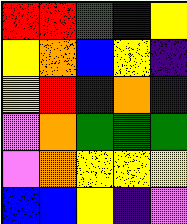[["red", "red", "green", "blue", "yellow"], ["yellow", "orange", "blue", "yellow", "indigo"], ["yellow", "red", "indigo", "orange", "indigo"], ["violet", "orange", "green", "green", "green"], ["violet", "orange", "yellow", "yellow", "yellow"], ["blue", "blue", "yellow", "indigo", "violet"]]